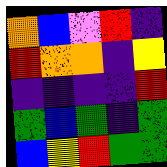[["orange", "blue", "violet", "red", "indigo"], ["red", "orange", "orange", "indigo", "yellow"], ["indigo", "indigo", "indigo", "indigo", "red"], ["green", "blue", "green", "indigo", "green"], ["blue", "yellow", "red", "green", "green"]]